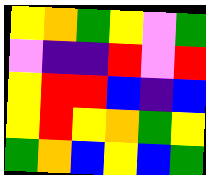[["yellow", "orange", "green", "yellow", "violet", "green"], ["violet", "indigo", "indigo", "red", "violet", "red"], ["yellow", "red", "red", "blue", "indigo", "blue"], ["yellow", "red", "yellow", "orange", "green", "yellow"], ["green", "orange", "blue", "yellow", "blue", "green"]]